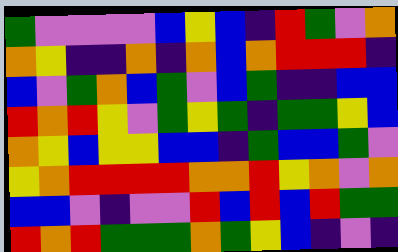[["green", "violet", "violet", "violet", "violet", "blue", "yellow", "blue", "indigo", "red", "green", "violet", "orange"], ["orange", "yellow", "indigo", "indigo", "orange", "indigo", "orange", "blue", "orange", "red", "red", "red", "indigo"], ["blue", "violet", "green", "orange", "blue", "green", "violet", "blue", "green", "indigo", "indigo", "blue", "blue"], ["red", "orange", "red", "yellow", "violet", "green", "yellow", "green", "indigo", "green", "green", "yellow", "blue"], ["orange", "yellow", "blue", "yellow", "yellow", "blue", "blue", "indigo", "green", "blue", "blue", "green", "violet"], ["yellow", "orange", "red", "red", "red", "red", "orange", "orange", "red", "yellow", "orange", "violet", "orange"], ["blue", "blue", "violet", "indigo", "violet", "violet", "red", "blue", "red", "blue", "red", "green", "green"], ["red", "orange", "red", "green", "green", "green", "orange", "green", "yellow", "blue", "indigo", "violet", "indigo"]]